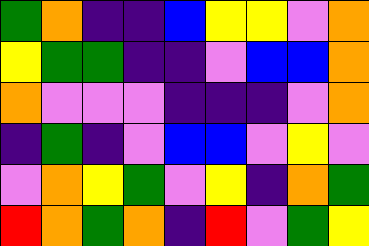[["green", "orange", "indigo", "indigo", "blue", "yellow", "yellow", "violet", "orange"], ["yellow", "green", "green", "indigo", "indigo", "violet", "blue", "blue", "orange"], ["orange", "violet", "violet", "violet", "indigo", "indigo", "indigo", "violet", "orange"], ["indigo", "green", "indigo", "violet", "blue", "blue", "violet", "yellow", "violet"], ["violet", "orange", "yellow", "green", "violet", "yellow", "indigo", "orange", "green"], ["red", "orange", "green", "orange", "indigo", "red", "violet", "green", "yellow"]]